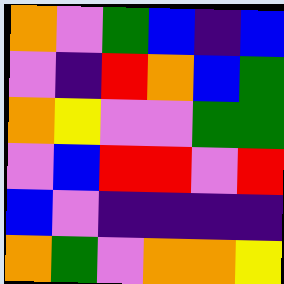[["orange", "violet", "green", "blue", "indigo", "blue"], ["violet", "indigo", "red", "orange", "blue", "green"], ["orange", "yellow", "violet", "violet", "green", "green"], ["violet", "blue", "red", "red", "violet", "red"], ["blue", "violet", "indigo", "indigo", "indigo", "indigo"], ["orange", "green", "violet", "orange", "orange", "yellow"]]